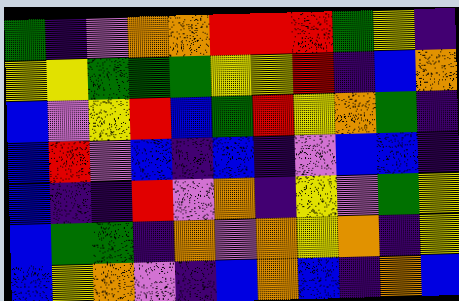[["green", "indigo", "violet", "orange", "orange", "red", "red", "red", "green", "yellow", "indigo"], ["yellow", "yellow", "green", "green", "green", "yellow", "yellow", "red", "indigo", "blue", "orange"], ["blue", "violet", "yellow", "red", "blue", "green", "red", "yellow", "orange", "green", "indigo"], ["blue", "red", "violet", "blue", "indigo", "blue", "indigo", "violet", "blue", "blue", "indigo"], ["blue", "indigo", "indigo", "red", "violet", "orange", "indigo", "yellow", "violet", "green", "yellow"], ["blue", "green", "green", "indigo", "orange", "violet", "orange", "yellow", "orange", "indigo", "yellow"], ["blue", "yellow", "orange", "violet", "indigo", "blue", "orange", "blue", "indigo", "orange", "blue"]]